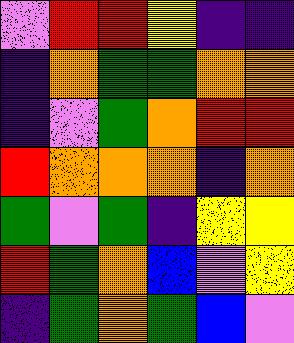[["violet", "red", "red", "yellow", "indigo", "indigo"], ["indigo", "orange", "green", "green", "orange", "orange"], ["indigo", "violet", "green", "orange", "red", "red"], ["red", "orange", "orange", "orange", "indigo", "orange"], ["green", "violet", "green", "indigo", "yellow", "yellow"], ["red", "green", "orange", "blue", "violet", "yellow"], ["indigo", "green", "orange", "green", "blue", "violet"]]